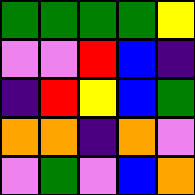[["green", "green", "green", "green", "yellow"], ["violet", "violet", "red", "blue", "indigo"], ["indigo", "red", "yellow", "blue", "green"], ["orange", "orange", "indigo", "orange", "violet"], ["violet", "green", "violet", "blue", "orange"]]